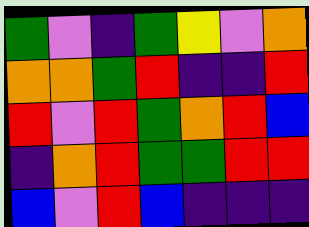[["green", "violet", "indigo", "green", "yellow", "violet", "orange"], ["orange", "orange", "green", "red", "indigo", "indigo", "red"], ["red", "violet", "red", "green", "orange", "red", "blue"], ["indigo", "orange", "red", "green", "green", "red", "red"], ["blue", "violet", "red", "blue", "indigo", "indigo", "indigo"]]